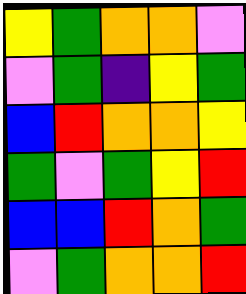[["yellow", "green", "orange", "orange", "violet"], ["violet", "green", "indigo", "yellow", "green"], ["blue", "red", "orange", "orange", "yellow"], ["green", "violet", "green", "yellow", "red"], ["blue", "blue", "red", "orange", "green"], ["violet", "green", "orange", "orange", "red"]]